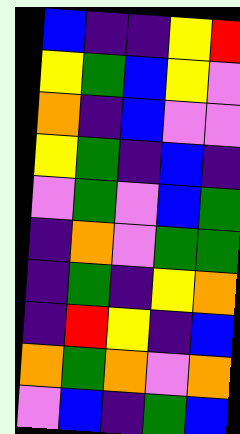[["blue", "indigo", "indigo", "yellow", "red"], ["yellow", "green", "blue", "yellow", "violet"], ["orange", "indigo", "blue", "violet", "violet"], ["yellow", "green", "indigo", "blue", "indigo"], ["violet", "green", "violet", "blue", "green"], ["indigo", "orange", "violet", "green", "green"], ["indigo", "green", "indigo", "yellow", "orange"], ["indigo", "red", "yellow", "indigo", "blue"], ["orange", "green", "orange", "violet", "orange"], ["violet", "blue", "indigo", "green", "blue"]]